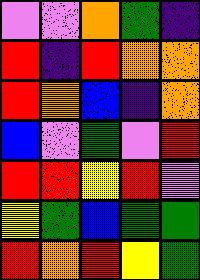[["violet", "violet", "orange", "green", "indigo"], ["red", "indigo", "red", "orange", "orange"], ["red", "orange", "blue", "indigo", "orange"], ["blue", "violet", "green", "violet", "red"], ["red", "red", "yellow", "red", "violet"], ["yellow", "green", "blue", "green", "green"], ["red", "orange", "red", "yellow", "green"]]